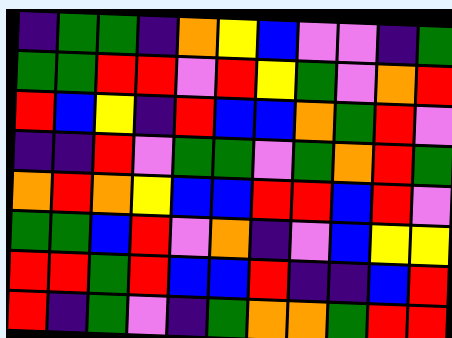[["indigo", "green", "green", "indigo", "orange", "yellow", "blue", "violet", "violet", "indigo", "green"], ["green", "green", "red", "red", "violet", "red", "yellow", "green", "violet", "orange", "red"], ["red", "blue", "yellow", "indigo", "red", "blue", "blue", "orange", "green", "red", "violet"], ["indigo", "indigo", "red", "violet", "green", "green", "violet", "green", "orange", "red", "green"], ["orange", "red", "orange", "yellow", "blue", "blue", "red", "red", "blue", "red", "violet"], ["green", "green", "blue", "red", "violet", "orange", "indigo", "violet", "blue", "yellow", "yellow"], ["red", "red", "green", "red", "blue", "blue", "red", "indigo", "indigo", "blue", "red"], ["red", "indigo", "green", "violet", "indigo", "green", "orange", "orange", "green", "red", "red"]]